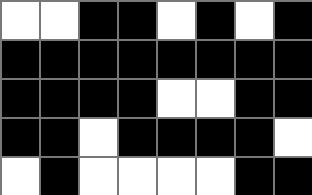[["white", "white", "black", "black", "white", "black", "white", "black"], ["black", "black", "black", "black", "black", "black", "black", "black"], ["black", "black", "black", "black", "white", "white", "black", "black"], ["black", "black", "white", "black", "black", "black", "black", "white"], ["white", "black", "white", "white", "white", "white", "black", "black"]]